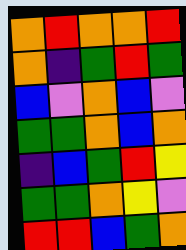[["orange", "red", "orange", "orange", "red"], ["orange", "indigo", "green", "red", "green"], ["blue", "violet", "orange", "blue", "violet"], ["green", "green", "orange", "blue", "orange"], ["indigo", "blue", "green", "red", "yellow"], ["green", "green", "orange", "yellow", "violet"], ["red", "red", "blue", "green", "orange"]]